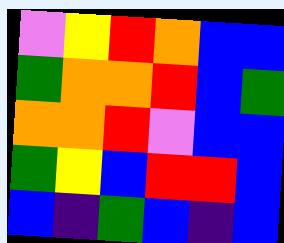[["violet", "yellow", "red", "orange", "blue", "blue"], ["green", "orange", "orange", "red", "blue", "green"], ["orange", "orange", "red", "violet", "blue", "blue"], ["green", "yellow", "blue", "red", "red", "blue"], ["blue", "indigo", "green", "blue", "indigo", "blue"]]